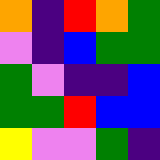[["orange", "indigo", "red", "orange", "green"], ["violet", "indigo", "blue", "green", "green"], ["green", "violet", "indigo", "indigo", "blue"], ["green", "green", "red", "blue", "blue"], ["yellow", "violet", "violet", "green", "indigo"]]